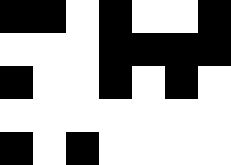[["black", "black", "white", "black", "white", "white", "black"], ["white", "white", "white", "black", "black", "black", "black"], ["black", "white", "white", "black", "white", "black", "white"], ["white", "white", "white", "white", "white", "white", "white"], ["black", "white", "black", "white", "white", "white", "white"]]